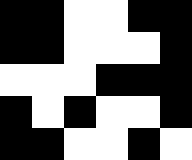[["black", "black", "white", "white", "black", "black"], ["black", "black", "white", "white", "white", "black"], ["white", "white", "white", "black", "black", "black"], ["black", "white", "black", "white", "white", "black"], ["black", "black", "white", "white", "black", "white"]]